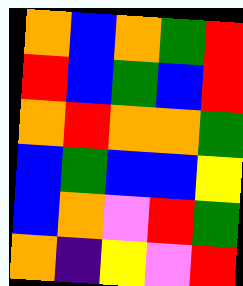[["orange", "blue", "orange", "green", "red"], ["red", "blue", "green", "blue", "red"], ["orange", "red", "orange", "orange", "green"], ["blue", "green", "blue", "blue", "yellow"], ["blue", "orange", "violet", "red", "green"], ["orange", "indigo", "yellow", "violet", "red"]]